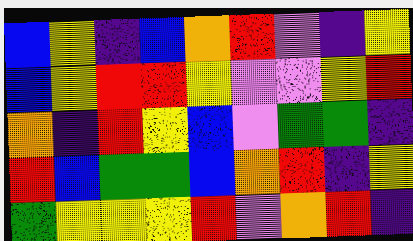[["blue", "yellow", "indigo", "blue", "orange", "red", "violet", "indigo", "yellow"], ["blue", "yellow", "red", "red", "yellow", "violet", "violet", "yellow", "red"], ["orange", "indigo", "red", "yellow", "blue", "violet", "green", "green", "indigo"], ["red", "blue", "green", "green", "blue", "orange", "red", "indigo", "yellow"], ["green", "yellow", "yellow", "yellow", "red", "violet", "orange", "red", "indigo"]]